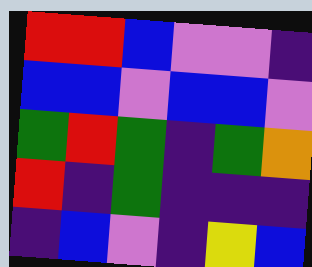[["red", "red", "blue", "violet", "violet", "indigo"], ["blue", "blue", "violet", "blue", "blue", "violet"], ["green", "red", "green", "indigo", "green", "orange"], ["red", "indigo", "green", "indigo", "indigo", "indigo"], ["indigo", "blue", "violet", "indigo", "yellow", "blue"]]